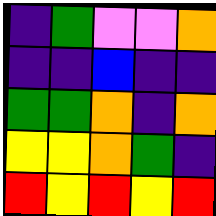[["indigo", "green", "violet", "violet", "orange"], ["indigo", "indigo", "blue", "indigo", "indigo"], ["green", "green", "orange", "indigo", "orange"], ["yellow", "yellow", "orange", "green", "indigo"], ["red", "yellow", "red", "yellow", "red"]]